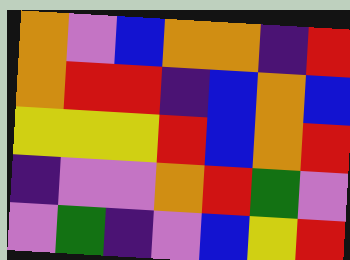[["orange", "violet", "blue", "orange", "orange", "indigo", "red"], ["orange", "red", "red", "indigo", "blue", "orange", "blue"], ["yellow", "yellow", "yellow", "red", "blue", "orange", "red"], ["indigo", "violet", "violet", "orange", "red", "green", "violet"], ["violet", "green", "indigo", "violet", "blue", "yellow", "red"]]